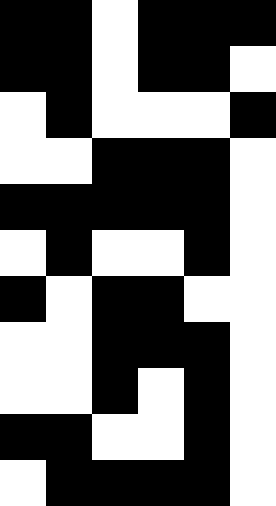[["black", "black", "white", "black", "black", "black"], ["black", "black", "white", "black", "black", "white"], ["white", "black", "white", "white", "white", "black"], ["white", "white", "black", "black", "black", "white"], ["black", "black", "black", "black", "black", "white"], ["white", "black", "white", "white", "black", "white"], ["black", "white", "black", "black", "white", "white"], ["white", "white", "black", "black", "black", "white"], ["white", "white", "black", "white", "black", "white"], ["black", "black", "white", "white", "black", "white"], ["white", "black", "black", "black", "black", "white"]]